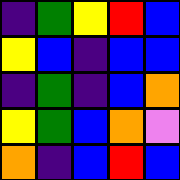[["indigo", "green", "yellow", "red", "blue"], ["yellow", "blue", "indigo", "blue", "blue"], ["indigo", "green", "indigo", "blue", "orange"], ["yellow", "green", "blue", "orange", "violet"], ["orange", "indigo", "blue", "red", "blue"]]